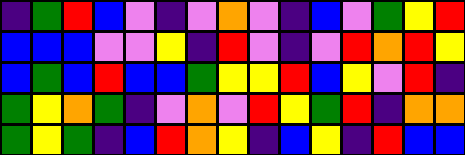[["indigo", "green", "red", "blue", "violet", "indigo", "violet", "orange", "violet", "indigo", "blue", "violet", "green", "yellow", "red"], ["blue", "blue", "blue", "violet", "violet", "yellow", "indigo", "red", "violet", "indigo", "violet", "red", "orange", "red", "yellow"], ["blue", "green", "blue", "red", "blue", "blue", "green", "yellow", "yellow", "red", "blue", "yellow", "violet", "red", "indigo"], ["green", "yellow", "orange", "green", "indigo", "violet", "orange", "violet", "red", "yellow", "green", "red", "indigo", "orange", "orange"], ["green", "yellow", "green", "indigo", "blue", "red", "orange", "yellow", "indigo", "blue", "yellow", "indigo", "red", "blue", "blue"]]